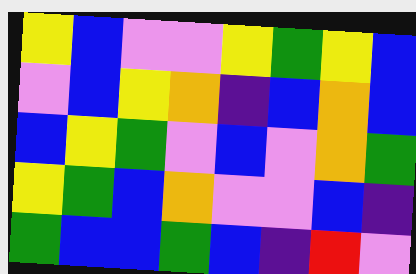[["yellow", "blue", "violet", "violet", "yellow", "green", "yellow", "blue"], ["violet", "blue", "yellow", "orange", "indigo", "blue", "orange", "blue"], ["blue", "yellow", "green", "violet", "blue", "violet", "orange", "green"], ["yellow", "green", "blue", "orange", "violet", "violet", "blue", "indigo"], ["green", "blue", "blue", "green", "blue", "indigo", "red", "violet"]]